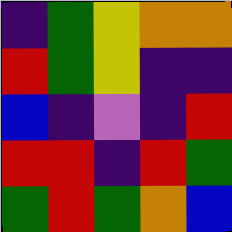[["indigo", "green", "yellow", "orange", "orange"], ["red", "green", "yellow", "indigo", "indigo"], ["blue", "indigo", "violet", "indigo", "red"], ["red", "red", "indigo", "red", "green"], ["green", "red", "green", "orange", "blue"]]